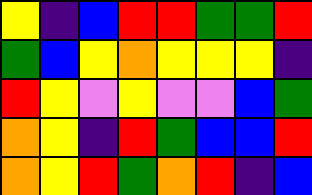[["yellow", "indigo", "blue", "red", "red", "green", "green", "red"], ["green", "blue", "yellow", "orange", "yellow", "yellow", "yellow", "indigo"], ["red", "yellow", "violet", "yellow", "violet", "violet", "blue", "green"], ["orange", "yellow", "indigo", "red", "green", "blue", "blue", "red"], ["orange", "yellow", "red", "green", "orange", "red", "indigo", "blue"]]